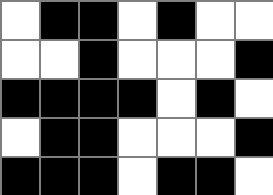[["white", "black", "black", "white", "black", "white", "white"], ["white", "white", "black", "white", "white", "white", "black"], ["black", "black", "black", "black", "white", "black", "white"], ["white", "black", "black", "white", "white", "white", "black"], ["black", "black", "black", "white", "black", "black", "white"]]